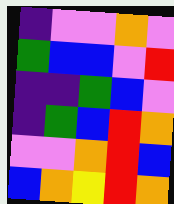[["indigo", "violet", "violet", "orange", "violet"], ["green", "blue", "blue", "violet", "red"], ["indigo", "indigo", "green", "blue", "violet"], ["indigo", "green", "blue", "red", "orange"], ["violet", "violet", "orange", "red", "blue"], ["blue", "orange", "yellow", "red", "orange"]]